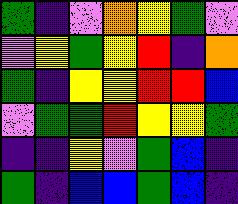[["green", "indigo", "violet", "orange", "yellow", "green", "violet"], ["violet", "yellow", "green", "yellow", "red", "indigo", "orange"], ["green", "indigo", "yellow", "yellow", "red", "red", "blue"], ["violet", "green", "green", "red", "yellow", "yellow", "green"], ["indigo", "indigo", "yellow", "violet", "green", "blue", "indigo"], ["green", "indigo", "blue", "blue", "green", "blue", "indigo"]]